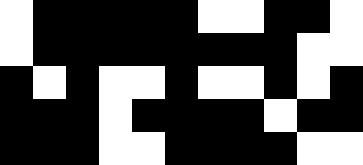[["white", "black", "black", "black", "black", "black", "white", "white", "black", "black", "white"], ["white", "black", "black", "black", "black", "black", "black", "black", "black", "white", "white"], ["black", "white", "black", "white", "white", "black", "white", "white", "black", "white", "black"], ["black", "black", "black", "white", "black", "black", "black", "black", "white", "black", "black"], ["black", "black", "black", "white", "white", "black", "black", "black", "black", "white", "white"]]